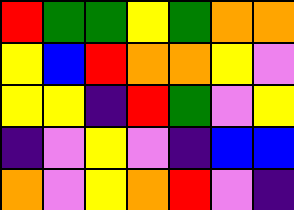[["red", "green", "green", "yellow", "green", "orange", "orange"], ["yellow", "blue", "red", "orange", "orange", "yellow", "violet"], ["yellow", "yellow", "indigo", "red", "green", "violet", "yellow"], ["indigo", "violet", "yellow", "violet", "indigo", "blue", "blue"], ["orange", "violet", "yellow", "orange", "red", "violet", "indigo"]]